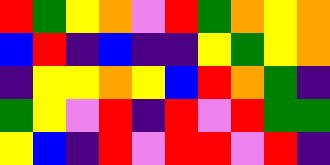[["red", "green", "yellow", "orange", "violet", "red", "green", "orange", "yellow", "orange"], ["blue", "red", "indigo", "blue", "indigo", "indigo", "yellow", "green", "yellow", "orange"], ["indigo", "yellow", "yellow", "orange", "yellow", "blue", "red", "orange", "green", "indigo"], ["green", "yellow", "violet", "red", "indigo", "red", "violet", "red", "green", "green"], ["yellow", "blue", "indigo", "red", "violet", "red", "red", "violet", "red", "indigo"]]